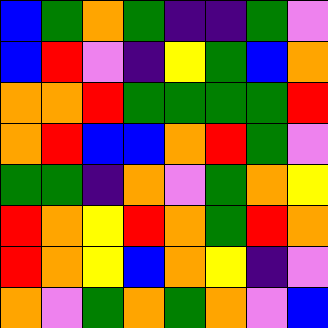[["blue", "green", "orange", "green", "indigo", "indigo", "green", "violet"], ["blue", "red", "violet", "indigo", "yellow", "green", "blue", "orange"], ["orange", "orange", "red", "green", "green", "green", "green", "red"], ["orange", "red", "blue", "blue", "orange", "red", "green", "violet"], ["green", "green", "indigo", "orange", "violet", "green", "orange", "yellow"], ["red", "orange", "yellow", "red", "orange", "green", "red", "orange"], ["red", "orange", "yellow", "blue", "orange", "yellow", "indigo", "violet"], ["orange", "violet", "green", "orange", "green", "orange", "violet", "blue"]]